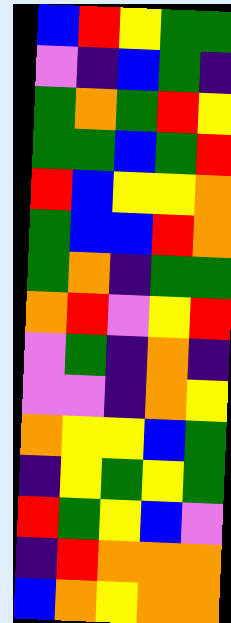[["blue", "red", "yellow", "green", "green"], ["violet", "indigo", "blue", "green", "indigo"], ["green", "orange", "green", "red", "yellow"], ["green", "green", "blue", "green", "red"], ["red", "blue", "yellow", "yellow", "orange"], ["green", "blue", "blue", "red", "orange"], ["green", "orange", "indigo", "green", "green"], ["orange", "red", "violet", "yellow", "red"], ["violet", "green", "indigo", "orange", "indigo"], ["violet", "violet", "indigo", "orange", "yellow"], ["orange", "yellow", "yellow", "blue", "green"], ["indigo", "yellow", "green", "yellow", "green"], ["red", "green", "yellow", "blue", "violet"], ["indigo", "red", "orange", "orange", "orange"], ["blue", "orange", "yellow", "orange", "orange"]]